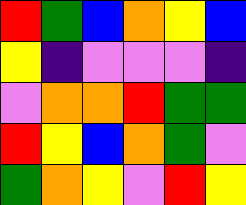[["red", "green", "blue", "orange", "yellow", "blue"], ["yellow", "indigo", "violet", "violet", "violet", "indigo"], ["violet", "orange", "orange", "red", "green", "green"], ["red", "yellow", "blue", "orange", "green", "violet"], ["green", "orange", "yellow", "violet", "red", "yellow"]]